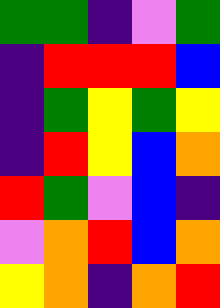[["green", "green", "indigo", "violet", "green"], ["indigo", "red", "red", "red", "blue"], ["indigo", "green", "yellow", "green", "yellow"], ["indigo", "red", "yellow", "blue", "orange"], ["red", "green", "violet", "blue", "indigo"], ["violet", "orange", "red", "blue", "orange"], ["yellow", "orange", "indigo", "orange", "red"]]